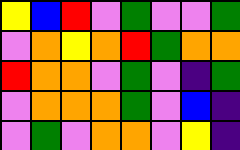[["yellow", "blue", "red", "violet", "green", "violet", "violet", "green"], ["violet", "orange", "yellow", "orange", "red", "green", "orange", "orange"], ["red", "orange", "orange", "violet", "green", "violet", "indigo", "green"], ["violet", "orange", "orange", "orange", "green", "violet", "blue", "indigo"], ["violet", "green", "violet", "orange", "orange", "violet", "yellow", "indigo"]]